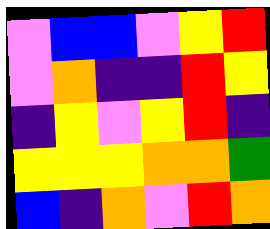[["violet", "blue", "blue", "violet", "yellow", "red"], ["violet", "orange", "indigo", "indigo", "red", "yellow"], ["indigo", "yellow", "violet", "yellow", "red", "indigo"], ["yellow", "yellow", "yellow", "orange", "orange", "green"], ["blue", "indigo", "orange", "violet", "red", "orange"]]